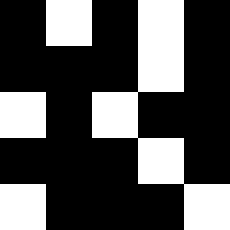[["black", "white", "black", "white", "black"], ["black", "black", "black", "white", "black"], ["white", "black", "white", "black", "black"], ["black", "black", "black", "white", "black"], ["white", "black", "black", "black", "white"]]